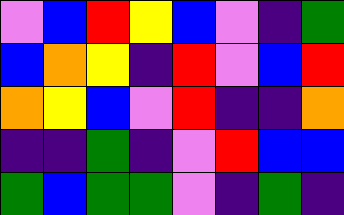[["violet", "blue", "red", "yellow", "blue", "violet", "indigo", "green"], ["blue", "orange", "yellow", "indigo", "red", "violet", "blue", "red"], ["orange", "yellow", "blue", "violet", "red", "indigo", "indigo", "orange"], ["indigo", "indigo", "green", "indigo", "violet", "red", "blue", "blue"], ["green", "blue", "green", "green", "violet", "indigo", "green", "indigo"]]